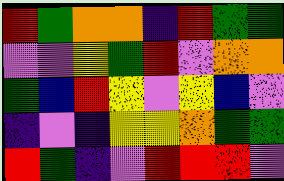[["red", "green", "orange", "orange", "indigo", "red", "green", "green"], ["violet", "violet", "yellow", "green", "red", "violet", "orange", "orange"], ["green", "blue", "red", "yellow", "violet", "yellow", "blue", "violet"], ["indigo", "violet", "indigo", "yellow", "yellow", "orange", "green", "green"], ["red", "green", "indigo", "violet", "red", "red", "red", "violet"]]